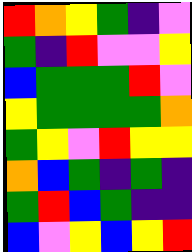[["red", "orange", "yellow", "green", "indigo", "violet"], ["green", "indigo", "red", "violet", "violet", "yellow"], ["blue", "green", "green", "green", "red", "violet"], ["yellow", "green", "green", "green", "green", "orange"], ["green", "yellow", "violet", "red", "yellow", "yellow"], ["orange", "blue", "green", "indigo", "green", "indigo"], ["green", "red", "blue", "green", "indigo", "indigo"], ["blue", "violet", "yellow", "blue", "yellow", "red"]]